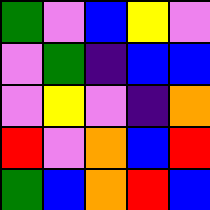[["green", "violet", "blue", "yellow", "violet"], ["violet", "green", "indigo", "blue", "blue"], ["violet", "yellow", "violet", "indigo", "orange"], ["red", "violet", "orange", "blue", "red"], ["green", "blue", "orange", "red", "blue"]]